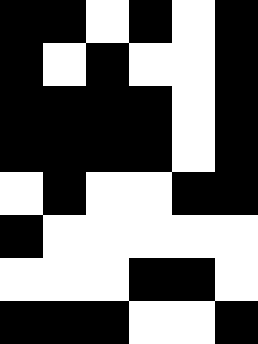[["black", "black", "white", "black", "white", "black"], ["black", "white", "black", "white", "white", "black"], ["black", "black", "black", "black", "white", "black"], ["black", "black", "black", "black", "white", "black"], ["white", "black", "white", "white", "black", "black"], ["black", "white", "white", "white", "white", "white"], ["white", "white", "white", "black", "black", "white"], ["black", "black", "black", "white", "white", "black"]]